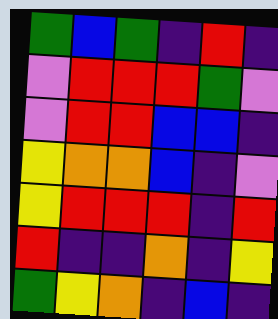[["green", "blue", "green", "indigo", "red", "indigo"], ["violet", "red", "red", "red", "green", "violet"], ["violet", "red", "red", "blue", "blue", "indigo"], ["yellow", "orange", "orange", "blue", "indigo", "violet"], ["yellow", "red", "red", "red", "indigo", "red"], ["red", "indigo", "indigo", "orange", "indigo", "yellow"], ["green", "yellow", "orange", "indigo", "blue", "indigo"]]